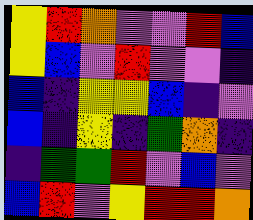[["yellow", "red", "orange", "violet", "violet", "red", "blue"], ["yellow", "blue", "violet", "red", "violet", "violet", "indigo"], ["blue", "indigo", "yellow", "yellow", "blue", "indigo", "violet"], ["blue", "indigo", "yellow", "indigo", "green", "orange", "indigo"], ["indigo", "green", "green", "red", "violet", "blue", "violet"], ["blue", "red", "violet", "yellow", "red", "red", "orange"]]